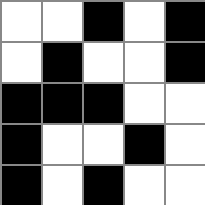[["white", "white", "black", "white", "black"], ["white", "black", "white", "white", "black"], ["black", "black", "black", "white", "white"], ["black", "white", "white", "black", "white"], ["black", "white", "black", "white", "white"]]